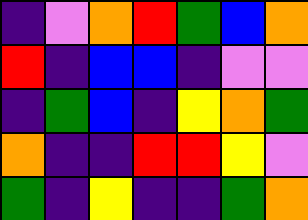[["indigo", "violet", "orange", "red", "green", "blue", "orange"], ["red", "indigo", "blue", "blue", "indigo", "violet", "violet"], ["indigo", "green", "blue", "indigo", "yellow", "orange", "green"], ["orange", "indigo", "indigo", "red", "red", "yellow", "violet"], ["green", "indigo", "yellow", "indigo", "indigo", "green", "orange"]]